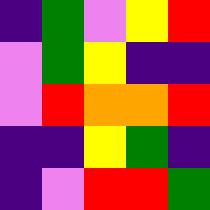[["indigo", "green", "violet", "yellow", "red"], ["violet", "green", "yellow", "indigo", "indigo"], ["violet", "red", "orange", "orange", "red"], ["indigo", "indigo", "yellow", "green", "indigo"], ["indigo", "violet", "red", "red", "green"]]